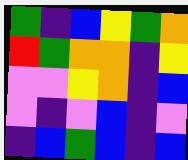[["green", "indigo", "blue", "yellow", "green", "orange"], ["red", "green", "orange", "orange", "indigo", "yellow"], ["violet", "violet", "yellow", "orange", "indigo", "blue"], ["violet", "indigo", "violet", "blue", "indigo", "violet"], ["indigo", "blue", "green", "blue", "indigo", "blue"]]